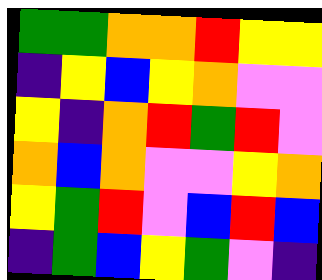[["green", "green", "orange", "orange", "red", "yellow", "yellow"], ["indigo", "yellow", "blue", "yellow", "orange", "violet", "violet"], ["yellow", "indigo", "orange", "red", "green", "red", "violet"], ["orange", "blue", "orange", "violet", "violet", "yellow", "orange"], ["yellow", "green", "red", "violet", "blue", "red", "blue"], ["indigo", "green", "blue", "yellow", "green", "violet", "indigo"]]